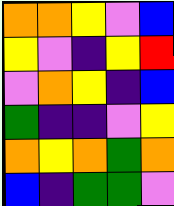[["orange", "orange", "yellow", "violet", "blue"], ["yellow", "violet", "indigo", "yellow", "red"], ["violet", "orange", "yellow", "indigo", "blue"], ["green", "indigo", "indigo", "violet", "yellow"], ["orange", "yellow", "orange", "green", "orange"], ["blue", "indigo", "green", "green", "violet"]]